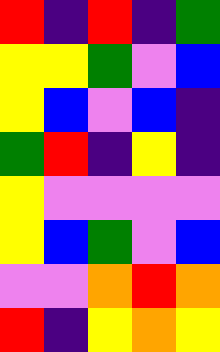[["red", "indigo", "red", "indigo", "green"], ["yellow", "yellow", "green", "violet", "blue"], ["yellow", "blue", "violet", "blue", "indigo"], ["green", "red", "indigo", "yellow", "indigo"], ["yellow", "violet", "violet", "violet", "violet"], ["yellow", "blue", "green", "violet", "blue"], ["violet", "violet", "orange", "red", "orange"], ["red", "indigo", "yellow", "orange", "yellow"]]